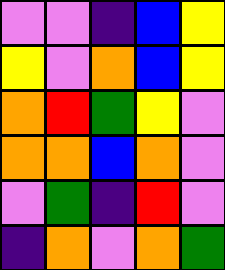[["violet", "violet", "indigo", "blue", "yellow"], ["yellow", "violet", "orange", "blue", "yellow"], ["orange", "red", "green", "yellow", "violet"], ["orange", "orange", "blue", "orange", "violet"], ["violet", "green", "indigo", "red", "violet"], ["indigo", "orange", "violet", "orange", "green"]]